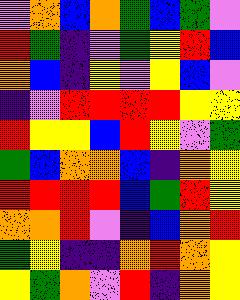[["violet", "orange", "blue", "orange", "green", "blue", "green", "violet"], ["red", "green", "indigo", "violet", "green", "yellow", "red", "blue"], ["orange", "blue", "indigo", "yellow", "violet", "yellow", "blue", "violet"], ["indigo", "violet", "red", "red", "red", "red", "yellow", "yellow"], ["red", "yellow", "yellow", "blue", "red", "yellow", "violet", "green"], ["green", "blue", "orange", "orange", "blue", "indigo", "orange", "yellow"], ["red", "red", "red", "red", "blue", "green", "red", "yellow"], ["orange", "orange", "red", "violet", "indigo", "blue", "orange", "red"], ["green", "yellow", "indigo", "indigo", "orange", "red", "orange", "yellow"], ["yellow", "green", "orange", "violet", "red", "indigo", "orange", "yellow"]]